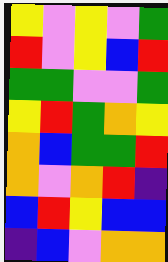[["yellow", "violet", "yellow", "violet", "green"], ["red", "violet", "yellow", "blue", "red"], ["green", "green", "violet", "violet", "green"], ["yellow", "red", "green", "orange", "yellow"], ["orange", "blue", "green", "green", "red"], ["orange", "violet", "orange", "red", "indigo"], ["blue", "red", "yellow", "blue", "blue"], ["indigo", "blue", "violet", "orange", "orange"]]